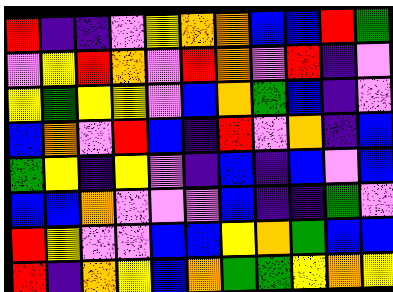[["red", "indigo", "indigo", "violet", "yellow", "orange", "orange", "blue", "blue", "red", "green"], ["violet", "yellow", "red", "orange", "violet", "red", "orange", "violet", "red", "indigo", "violet"], ["yellow", "green", "yellow", "yellow", "violet", "blue", "orange", "green", "blue", "indigo", "violet"], ["blue", "orange", "violet", "red", "blue", "indigo", "red", "violet", "orange", "indigo", "blue"], ["green", "yellow", "indigo", "yellow", "violet", "indigo", "blue", "indigo", "blue", "violet", "blue"], ["blue", "blue", "orange", "violet", "violet", "violet", "blue", "indigo", "indigo", "green", "violet"], ["red", "yellow", "violet", "violet", "blue", "blue", "yellow", "orange", "green", "blue", "blue"], ["red", "indigo", "orange", "yellow", "blue", "orange", "green", "green", "yellow", "orange", "yellow"]]